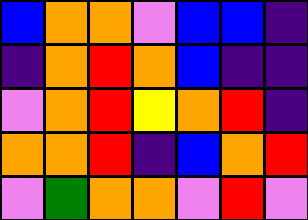[["blue", "orange", "orange", "violet", "blue", "blue", "indigo"], ["indigo", "orange", "red", "orange", "blue", "indigo", "indigo"], ["violet", "orange", "red", "yellow", "orange", "red", "indigo"], ["orange", "orange", "red", "indigo", "blue", "orange", "red"], ["violet", "green", "orange", "orange", "violet", "red", "violet"]]